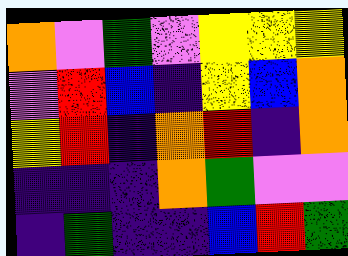[["orange", "violet", "green", "violet", "yellow", "yellow", "yellow"], ["violet", "red", "blue", "indigo", "yellow", "blue", "orange"], ["yellow", "red", "indigo", "orange", "red", "indigo", "orange"], ["indigo", "indigo", "indigo", "orange", "green", "violet", "violet"], ["indigo", "green", "indigo", "indigo", "blue", "red", "green"]]